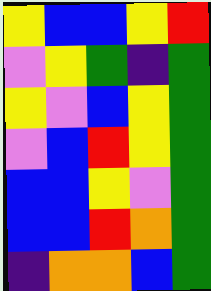[["yellow", "blue", "blue", "yellow", "red"], ["violet", "yellow", "green", "indigo", "green"], ["yellow", "violet", "blue", "yellow", "green"], ["violet", "blue", "red", "yellow", "green"], ["blue", "blue", "yellow", "violet", "green"], ["blue", "blue", "red", "orange", "green"], ["indigo", "orange", "orange", "blue", "green"]]